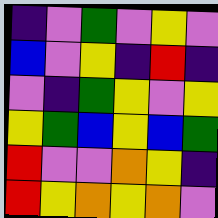[["indigo", "violet", "green", "violet", "yellow", "violet"], ["blue", "violet", "yellow", "indigo", "red", "indigo"], ["violet", "indigo", "green", "yellow", "violet", "yellow"], ["yellow", "green", "blue", "yellow", "blue", "green"], ["red", "violet", "violet", "orange", "yellow", "indigo"], ["red", "yellow", "orange", "yellow", "orange", "violet"]]